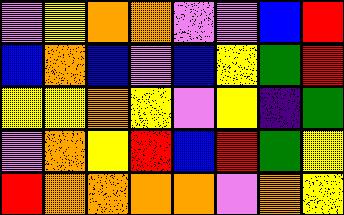[["violet", "yellow", "orange", "orange", "violet", "violet", "blue", "red"], ["blue", "orange", "blue", "violet", "blue", "yellow", "green", "red"], ["yellow", "yellow", "orange", "yellow", "violet", "yellow", "indigo", "green"], ["violet", "orange", "yellow", "red", "blue", "red", "green", "yellow"], ["red", "orange", "orange", "orange", "orange", "violet", "orange", "yellow"]]